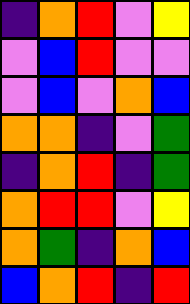[["indigo", "orange", "red", "violet", "yellow"], ["violet", "blue", "red", "violet", "violet"], ["violet", "blue", "violet", "orange", "blue"], ["orange", "orange", "indigo", "violet", "green"], ["indigo", "orange", "red", "indigo", "green"], ["orange", "red", "red", "violet", "yellow"], ["orange", "green", "indigo", "orange", "blue"], ["blue", "orange", "red", "indigo", "red"]]